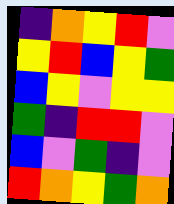[["indigo", "orange", "yellow", "red", "violet"], ["yellow", "red", "blue", "yellow", "green"], ["blue", "yellow", "violet", "yellow", "yellow"], ["green", "indigo", "red", "red", "violet"], ["blue", "violet", "green", "indigo", "violet"], ["red", "orange", "yellow", "green", "orange"]]